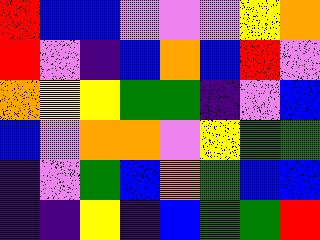[["red", "blue", "blue", "violet", "violet", "violet", "yellow", "orange"], ["red", "violet", "indigo", "blue", "orange", "blue", "red", "violet"], ["orange", "yellow", "yellow", "green", "green", "indigo", "violet", "blue"], ["blue", "violet", "orange", "orange", "violet", "yellow", "green", "green"], ["indigo", "violet", "green", "blue", "orange", "green", "blue", "blue"], ["indigo", "indigo", "yellow", "indigo", "blue", "green", "green", "red"]]